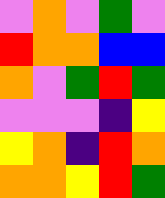[["violet", "orange", "violet", "green", "violet"], ["red", "orange", "orange", "blue", "blue"], ["orange", "violet", "green", "red", "green"], ["violet", "violet", "violet", "indigo", "yellow"], ["yellow", "orange", "indigo", "red", "orange"], ["orange", "orange", "yellow", "red", "green"]]